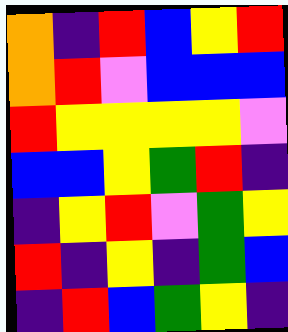[["orange", "indigo", "red", "blue", "yellow", "red"], ["orange", "red", "violet", "blue", "blue", "blue"], ["red", "yellow", "yellow", "yellow", "yellow", "violet"], ["blue", "blue", "yellow", "green", "red", "indigo"], ["indigo", "yellow", "red", "violet", "green", "yellow"], ["red", "indigo", "yellow", "indigo", "green", "blue"], ["indigo", "red", "blue", "green", "yellow", "indigo"]]